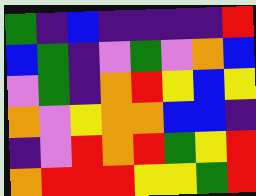[["green", "indigo", "blue", "indigo", "indigo", "indigo", "indigo", "red"], ["blue", "green", "indigo", "violet", "green", "violet", "orange", "blue"], ["violet", "green", "indigo", "orange", "red", "yellow", "blue", "yellow"], ["orange", "violet", "yellow", "orange", "orange", "blue", "blue", "indigo"], ["indigo", "violet", "red", "orange", "red", "green", "yellow", "red"], ["orange", "red", "red", "red", "yellow", "yellow", "green", "red"]]